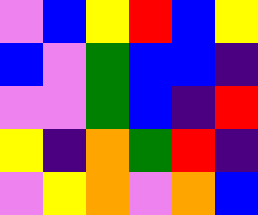[["violet", "blue", "yellow", "red", "blue", "yellow"], ["blue", "violet", "green", "blue", "blue", "indigo"], ["violet", "violet", "green", "blue", "indigo", "red"], ["yellow", "indigo", "orange", "green", "red", "indigo"], ["violet", "yellow", "orange", "violet", "orange", "blue"]]